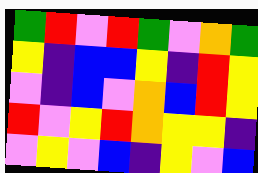[["green", "red", "violet", "red", "green", "violet", "orange", "green"], ["yellow", "indigo", "blue", "blue", "yellow", "indigo", "red", "yellow"], ["violet", "indigo", "blue", "violet", "orange", "blue", "red", "yellow"], ["red", "violet", "yellow", "red", "orange", "yellow", "yellow", "indigo"], ["violet", "yellow", "violet", "blue", "indigo", "yellow", "violet", "blue"]]